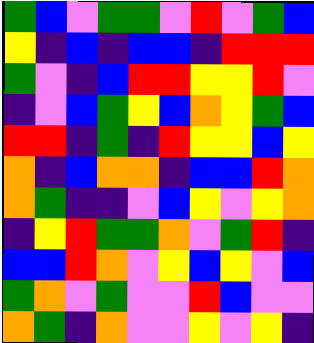[["green", "blue", "violet", "green", "green", "violet", "red", "violet", "green", "blue"], ["yellow", "indigo", "blue", "indigo", "blue", "blue", "indigo", "red", "red", "red"], ["green", "violet", "indigo", "blue", "red", "red", "yellow", "yellow", "red", "violet"], ["indigo", "violet", "blue", "green", "yellow", "blue", "orange", "yellow", "green", "blue"], ["red", "red", "indigo", "green", "indigo", "red", "yellow", "yellow", "blue", "yellow"], ["orange", "indigo", "blue", "orange", "orange", "indigo", "blue", "blue", "red", "orange"], ["orange", "green", "indigo", "indigo", "violet", "blue", "yellow", "violet", "yellow", "orange"], ["indigo", "yellow", "red", "green", "green", "orange", "violet", "green", "red", "indigo"], ["blue", "blue", "red", "orange", "violet", "yellow", "blue", "yellow", "violet", "blue"], ["green", "orange", "violet", "green", "violet", "violet", "red", "blue", "violet", "violet"], ["orange", "green", "indigo", "orange", "violet", "violet", "yellow", "violet", "yellow", "indigo"]]